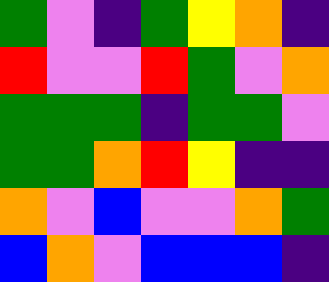[["green", "violet", "indigo", "green", "yellow", "orange", "indigo"], ["red", "violet", "violet", "red", "green", "violet", "orange"], ["green", "green", "green", "indigo", "green", "green", "violet"], ["green", "green", "orange", "red", "yellow", "indigo", "indigo"], ["orange", "violet", "blue", "violet", "violet", "orange", "green"], ["blue", "orange", "violet", "blue", "blue", "blue", "indigo"]]